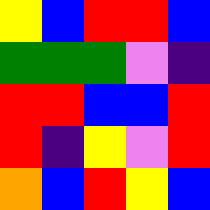[["yellow", "blue", "red", "red", "blue"], ["green", "green", "green", "violet", "indigo"], ["red", "red", "blue", "blue", "red"], ["red", "indigo", "yellow", "violet", "red"], ["orange", "blue", "red", "yellow", "blue"]]